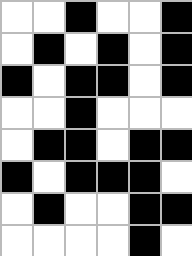[["white", "white", "black", "white", "white", "black"], ["white", "black", "white", "black", "white", "black"], ["black", "white", "black", "black", "white", "black"], ["white", "white", "black", "white", "white", "white"], ["white", "black", "black", "white", "black", "black"], ["black", "white", "black", "black", "black", "white"], ["white", "black", "white", "white", "black", "black"], ["white", "white", "white", "white", "black", "white"]]